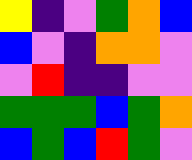[["yellow", "indigo", "violet", "green", "orange", "blue"], ["blue", "violet", "indigo", "orange", "orange", "violet"], ["violet", "red", "indigo", "indigo", "violet", "violet"], ["green", "green", "green", "blue", "green", "orange"], ["blue", "green", "blue", "red", "green", "violet"]]